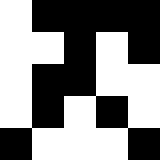[["white", "black", "black", "black", "black"], ["white", "white", "black", "white", "black"], ["white", "black", "black", "white", "white"], ["white", "black", "white", "black", "white"], ["black", "white", "white", "white", "black"]]